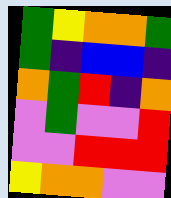[["green", "yellow", "orange", "orange", "green"], ["green", "indigo", "blue", "blue", "indigo"], ["orange", "green", "red", "indigo", "orange"], ["violet", "green", "violet", "violet", "red"], ["violet", "violet", "red", "red", "red"], ["yellow", "orange", "orange", "violet", "violet"]]